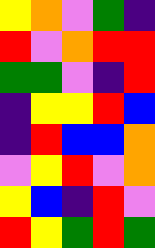[["yellow", "orange", "violet", "green", "indigo"], ["red", "violet", "orange", "red", "red"], ["green", "green", "violet", "indigo", "red"], ["indigo", "yellow", "yellow", "red", "blue"], ["indigo", "red", "blue", "blue", "orange"], ["violet", "yellow", "red", "violet", "orange"], ["yellow", "blue", "indigo", "red", "violet"], ["red", "yellow", "green", "red", "green"]]